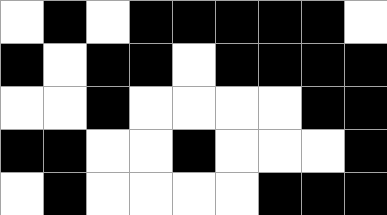[["white", "black", "white", "black", "black", "black", "black", "black", "white"], ["black", "white", "black", "black", "white", "black", "black", "black", "black"], ["white", "white", "black", "white", "white", "white", "white", "black", "black"], ["black", "black", "white", "white", "black", "white", "white", "white", "black"], ["white", "black", "white", "white", "white", "white", "black", "black", "black"]]